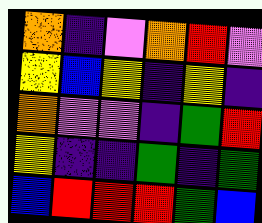[["orange", "indigo", "violet", "orange", "red", "violet"], ["yellow", "blue", "yellow", "indigo", "yellow", "indigo"], ["orange", "violet", "violet", "indigo", "green", "red"], ["yellow", "indigo", "indigo", "green", "indigo", "green"], ["blue", "red", "red", "red", "green", "blue"]]